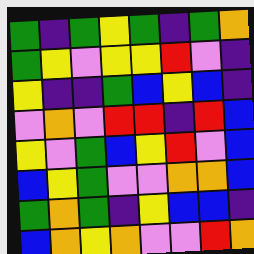[["green", "indigo", "green", "yellow", "green", "indigo", "green", "orange"], ["green", "yellow", "violet", "yellow", "yellow", "red", "violet", "indigo"], ["yellow", "indigo", "indigo", "green", "blue", "yellow", "blue", "indigo"], ["violet", "orange", "violet", "red", "red", "indigo", "red", "blue"], ["yellow", "violet", "green", "blue", "yellow", "red", "violet", "blue"], ["blue", "yellow", "green", "violet", "violet", "orange", "orange", "blue"], ["green", "orange", "green", "indigo", "yellow", "blue", "blue", "indigo"], ["blue", "orange", "yellow", "orange", "violet", "violet", "red", "orange"]]